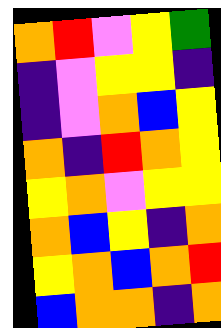[["orange", "red", "violet", "yellow", "green"], ["indigo", "violet", "yellow", "yellow", "indigo"], ["indigo", "violet", "orange", "blue", "yellow"], ["orange", "indigo", "red", "orange", "yellow"], ["yellow", "orange", "violet", "yellow", "yellow"], ["orange", "blue", "yellow", "indigo", "orange"], ["yellow", "orange", "blue", "orange", "red"], ["blue", "orange", "orange", "indigo", "orange"]]